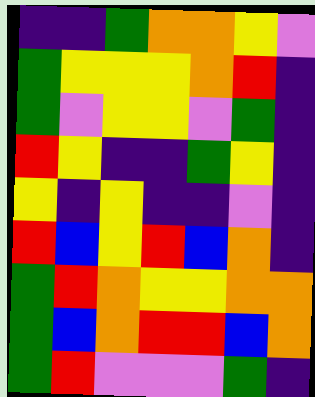[["indigo", "indigo", "green", "orange", "orange", "yellow", "violet"], ["green", "yellow", "yellow", "yellow", "orange", "red", "indigo"], ["green", "violet", "yellow", "yellow", "violet", "green", "indigo"], ["red", "yellow", "indigo", "indigo", "green", "yellow", "indigo"], ["yellow", "indigo", "yellow", "indigo", "indigo", "violet", "indigo"], ["red", "blue", "yellow", "red", "blue", "orange", "indigo"], ["green", "red", "orange", "yellow", "yellow", "orange", "orange"], ["green", "blue", "orange", "red", "red", "blue", "orange"], ["green", "red", "violet", "violet", "violet", "green", "indigo"]]